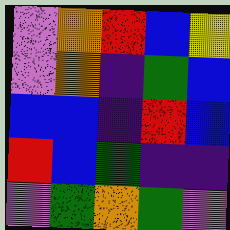[["violet", "orange", "red", "blue", "yellow"], ["violet", "orange", "indigo", "green", "blue"], ["blue", "blue", "indigo", "red", "blue"], ["red", "blue", "green", "indigo", "indigo"], ["violet", "green", "orange", "green", "violet"]]